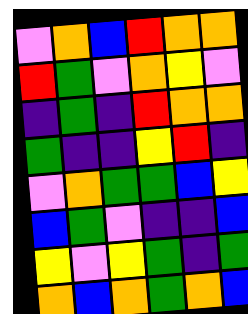[["violet", "orange", "blue", "red", "orange", "orange"], ["red", "green", "violet", "orange", "yellow", "violet"], ["indigo", "green", "indigo", "red", "orange", "orange"], ["green", "indigo", "indigo", "yellow", "red", "indigo"], ["violet", "orange", "green", "green", "blue", "yellow"], ["blue", "green", "violet", "indigo", "indigo", "blue"], ["yellow", "violet", "yellow", "green", "indigo", "green"], ["orange", "blue", "orange", "green", "orange", "blue"]]